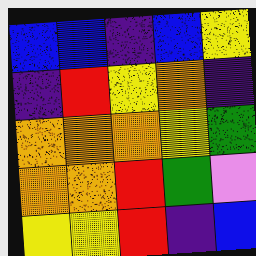[["blue", "blue", "indigo", "blue", "yellow"], ["indigo", "red", "yellow", "orange", "indigo"], ["orange", "orange", "orange", "yellow", "green"], ["orange", "orange", "red", "green", "violet"], ["yellow", "yellow", "red", "indigo", "blue"]]